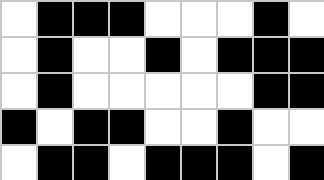[["white", "black", "black", "black", "white", "white", "white", "black", "white"], ["white", "black", "white", "white", "black", "white", "black", "black", "black"], ["white", "black", "white", "white", "white", "white", "white", "black", "black"], ["black", "white", "black", "black", "white", "white", "black", "white", "white"], ["white", "black", "black", "white", "black", "black", "black", "white", "black"]]